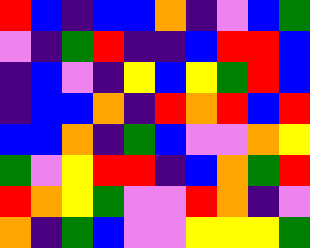[["red", "blue", "indigo", "blue", "blue", "orange", "indigo", "violet", "blue", "green"], ["violet", "indigo", "green", "red", "indigo", "indigo", "blue", "red", "red", "blue"], ["indigo", "blue", "violet", "indigo", "yellow", "blue", "yellow", "green", "red", "blue"], ["indigo", "blue", "blue", "orange", "indigo", "red", "orange", "red", "blue", "red"], ["blue", "blue", "orange", "indigo", "green", "blue", "violet", "violet", "orange", "yellow"], ["green", "violet", "yellow", "red", "red", "indigo", "blue", "orange", "green", "red"], ["red", "orange", "yellow", "green", "violet", "violet", "red", "orange", "indigo", "violet"], ["orange", "indigo", "green", "blue", "violet", "violet", "yellow", "yellow", "yellow", "green"]]